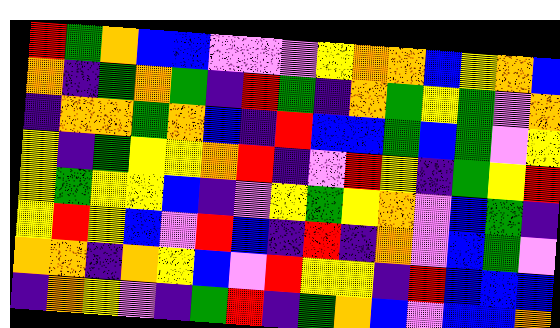[["red", "green", "orange", "blue", "blue", "violet", "violet", "violet", "yellow", "orange", "orange", "blue", "yellow", "orange", "blue"], ["orange", "indigo", "green", "orange", "green", "indigo", "red", "green", "indigo", "orange", "green", "yellow", "green", "violet", "orange"], ["indigo", "orange", "orange", "green", "orange", "blue", "indigo", "red", "blue", "blue", "green", "blue", "green", "violet", "yellow"], ["yellow", "indigo", "green", "yellow", "yellow", "orange", "red", "indigo", "violet", "red", "yellow", "indigo", "green", "yellow", "red"], ["yellow", "green", "yellow", "yellow", "blue", "indigo", "violet", "yellow", "green", "yellow", "orange", "violet", "blue", "green", "indigo"], ["yellow", "red", "yellow", "blue", "violet", "red", "blue", "indigo", "red", "indigo", "orange", "violet", "blue", "green", "violet"], ["orange", "orange", "indigo", "orange", "yellow", "blue", "violet", "red", "yellow", "yellow", "indigo", "red", "blue", "blue", "blue"], ["indigo", "orange", "yellow", "violet", "indigo", "green", "red", "indigo", "green", "orange", "blue", "violet", "blue", "blue", "orange"]]